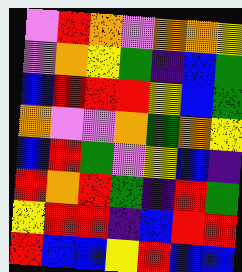[["violet", "red", "orange", "violet", "orange", "orange", "yellow"], ["violet", "orange", "yellow", "green", "indigo", "blue", "green"], ["blue", "red", "red", "red", "yellow", "blue", "green"], ["orange", "violet", "violet", "orange", "green", "orange", "yellow"], ["blue", "red", "green", "violet", "yellow", "blue", "indigo"], ["red", "orange", "red", "green", "indigo", "red", "green"], ["yellow", "red", "red", "indigo", "blue", "red", "red"], ["red", "blue", "blue", "yellow", "red", "blue", "blue"]]